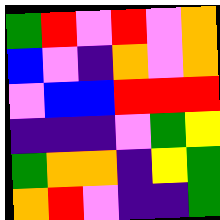[["green", "red", "violet", "red", "violet", "orange"], ["blue", "violet", "indigo", "orange", "violet", "orange"], ["violet", "blue", "blue", "red", "red", "red"], ["indigo", "indigo", "indigo", "violet", "green", "yellow"], ["green", "orange", "orange", "indigo", "yellow", "green"], ["orange", "red", "violet", "indigo", "indigo", "green"]]